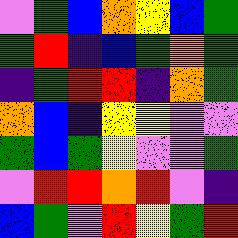[["violet", "green", "blue", "orange", "yellow", "blue", "green"], ["green", "red", "indigo", "blue", "green", "orange", "green"], ["indigo", "green", "red", "red", "indigo", "orange", "green"], ["orange", "blue", "indigo", "yellow", "yellow", "violet", "violet"], ["green", "blue", "green", "yellow", "violet", "violet", "green"], ["violet", "red", "red", "orange", "red", "violet", "indigo"], ["blue", "green", "violet", "red", "yellow", "green", "red"]]